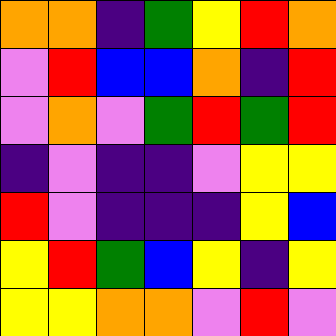[["orange", "orange", "indigo", "green", "yellow", "red", "orange"], ["violet", "red", "blue", "blue", "orange", "indigo", "red"], ["violet", "orange", "violet", "green", "red", "green", "red"], ["indigo", "violet", "indigo", "indigo", "violet", "yellow", "yellow"], ["red", "violet", "indigo", "indigo", "indigo", "yellow", "blue"], ["yellow", "red", "green", "blue", "yellow", "indigo", "yellow"], ["yellow", "yellow", "orange", "orange", "violet", "red", "violet"]]